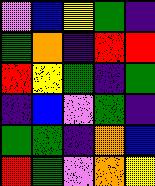[["violet", "blue", "yellow", "green", "indigo"], ["green", "orange", "indigo", "red", "red"], ["red", "yellow", "green", "indigo", "green"], ["indigo", "blue", "violet", "green", "indigo"], ["green", "green", "indigo", "orange", "blue"], ["red", "green", "violet", "orange", "yellow"]]